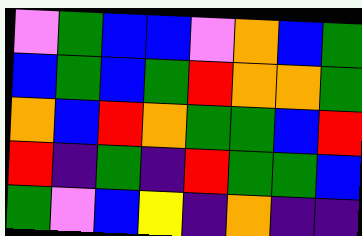[["violet", "green", "blue", "blue", "violet", "orange", "blue", "green"], ["blue", "green", "blue", "green", "red", "orange", "orange", "green"], ["orange", "blue", "red", "orange", "green", "green", "blue", "red"], ["red", "indigo", "green", "indigo", "red", "green", "green", "blue"], ["green", "violet", "blue", "yellow", "indigo", "orange", "indigo", "indigo"]]